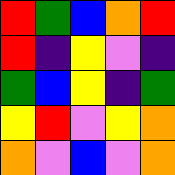[["red", "green", "blue", "orange", "red"], ["red", "indigo", "yellow", "violet", "indigo"], ["green", "blue", "yellow", "indigo", "green"], ["yellow", "red", "violet", "yellow", "orange"], ["orange", "violet", "blue", "violet", "orange"]]